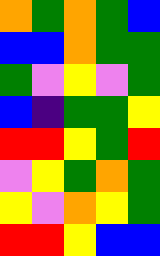[["orange", "green", "orange", "green", "blue"], ["blue", "blue", "orange", "green", "green"], ["green", "violet", "yellow", "violet", "green"], ["blue", "indigo", "green", "green", "yellow"], ["red", "red", "yellow", "green", "red"], ["violet", "yellow", "green", "orange", "green"], ["yellow", "violet", "orange", "yellow", "green"], ["red", "red", "yellow", "blue", "blue"]]